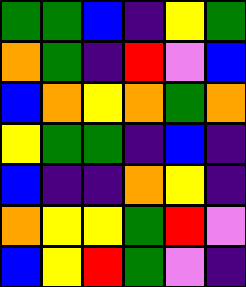[["green", "green", "blue", "indigo", "yellow", "green"], ["orange", "green", "indigo", "red", "violet", "blue"], ["blue", "orange", "yellow", "orange", "green", "orange"], ["yellow", "green", "green", "indigo", "blue", "indigo"], ["blue", "indigo", "indigo", "orange", "yellow", "indigo"], ["orange", "yellow", "yellow", "green", "red", "violet"], ["blue", "yellow", "red", "green", "violet", "indigo"]]